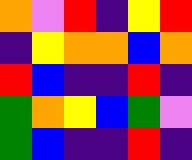[["orange", "violet", "red", "indigo", "yellow", "red"], ["indigo", "yellow", "orange", "orange", "blue", "orange"], ["red", "blue", "indigo", "indigo", "red", "indigo"], ["green", "orange", "yellow", "blue", "green", "violet"], ["green", "blue", "indigo", "indigo", "red", "indigo"]]